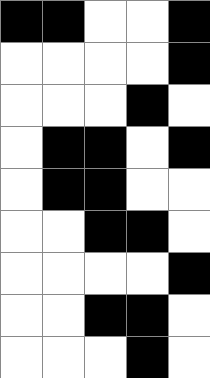[["black", "black", "white", "white", "black"], ["white", "white", "white", "white", "black"], ["white", "white", "white", "black", "white"], ["white", "black", "black", "white", "black"], ["white", "black", "black", "white", "white"], ["white", "white", "black", "black", "white"], ["white", "white", "white", "white", "black"], ["white", "white", "black", "black", "white"], ["white", "white", "white", "black", "white"]]